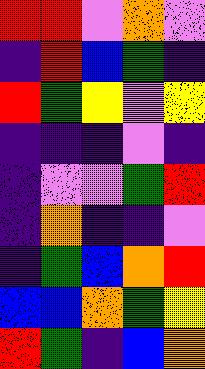[["red", "red", "violet", "orange", "violet"], ["indigo", "red", "blue", "green", "indigo"], ["red", "green", "yellow", "violet", "yellow"], ["indigo", "indigo", "indigo", "violet", "indigo"], ["indigo", "violet", "violet", "green", "red"], ["indigo", "orange", "indigo", "indigo", "violet"], ["indigo", "green", "blue", "orange", "red"], ["blue", "blue", "orange", "green", "yellow"], ["red", "green", "indigo", "blue", "orange"]]